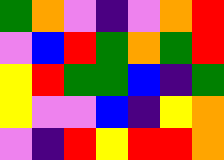[["green", "orange", "violet", "indigo", "violet", "orange", "red"], ["violet", "blue", "red", "green", "orange", "green", "red"], ["yellow", "red", "green", "green", "blue", "indigo", "green"], ["yellow", "violet", "violet", "blue", "indigo", "yellow", "orange"], ["violet", "indigo", "red", "yellow", "red", "red", "orange"]]